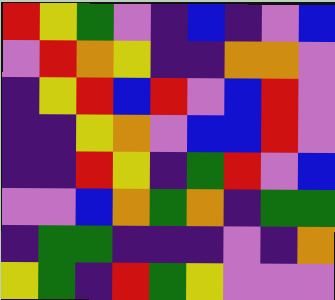[["red", "yellow", "green", "violet", "indigo", "blue", "indigo", "violet", "blue"], ["violet", "red", "orange", "yellow", "indigo", "indigo", "orange", "orange", "violet"], ["indigo", "yellow", "red", "blue", "red", "violet", "blue", "red", "violet"], ["indigo", "indigo", "yellow", "orange", "violet", "blue", "blue", "red", "violet"], ["indigo", "indigo", "red", "yellow", "indigo", "green", "red", "violet", "blue"], ["violet", "violet", "blue", "orange", "green", "orange", "indigo", "green", "green"], ["indigo", "green", "green", "indigo", "indigo", "indigo", "violet", "indigo", "orange"], ["yellow", "green", "indigo", "red", "green", "yellow", "violet", "violet", "violet"]]